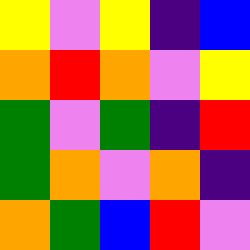[["yellow", "violet", "yellow", "indigo", "blue"], ["orange", "red", "orange", "violet", "yellow"], ["green", "violet", "green", "indigo", "red"], ["green", "orange", "violet", "orange", "indigo"], ["orange", "green", "blue", "red", "violet"]]